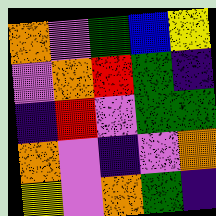[["orange", "violet", "green", "blue", "yellow"], ["violet", "orange", "red", "green", "indigo"], ["indigo", "red", "violet", "green", "green"], ["orange", "violet", "indigo", "violet", "orange"], ["yellow", "violet", "orange", "green", "indigo"]]